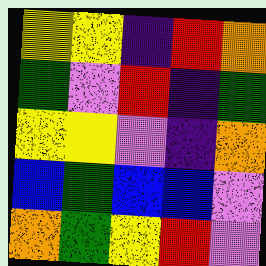[["yellow", "yellow", "indigo", "red", "orange"], ["green", "violet", "red", "indigo", "green"], ["yellow", "yellow", "violet", "indigo", "orange"], ["blue", "green", "blue", "blue", "violet"], ["orange", "green", "yellow", "red", "violet"]]